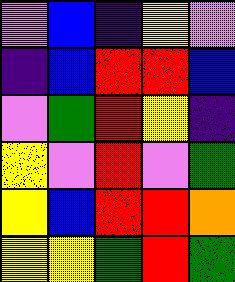[["violet", "blue", "indigo", "yellow", "violet"], ["indigo", "blue", "red", "red", "blue"], ["violet", "green", "red", "yellow", "indigo"], ["yellow", "violet", "red", "violet", "green"], ["yellow", "blue", "red", "red", "orange"], ["yellow", "yellow", "green", "red", "green"]]